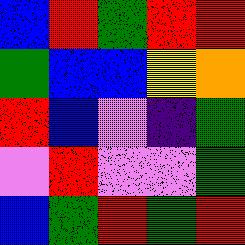[["blue", "red", "green", "red", "red"], ["green", "blue", "blue", "yellow", "orange"], ["red", "blue", "violet", "indigo", "green"], ["violet", "red", "violet", "violet", "green"], ["blue", "green", "red", "green", "red"]]